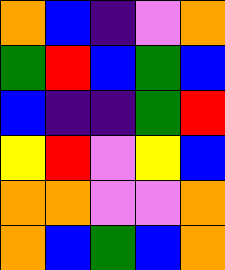[["orange", "blue", "indigo", "violet", "orange"], ["green", "red", "blue", "green", "blue"], ["blue", "indigo", "indigo", "green", "red"], ["yellow", "red", "violet", "yellow", "blue"], ["orange", "orange", "violet", "violet", "orange"], ["orange", "blue", "green", "blue", "orange"]]